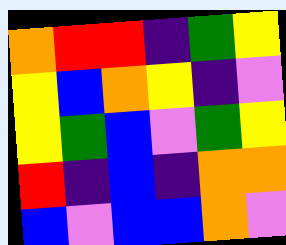[["orange", "red", "red", "indigo", "green", "yellow"], ["yellow", "blue", "orange", "yellow", "indigo", "violet"], ["yellow", "green", "blue", "violet", "green", "yellow"], ["red", "indigo", "blue", "indigo", "orange", "orange"], ["blue", "violet", "blue", "blue", "orange", "violet"]]